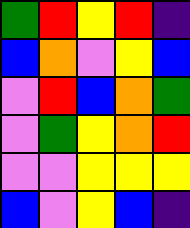[["green", "red", "yellow", "red", "indigo"], ["blue", "orange", "violet", "yellow", "blue"], ["violet", "red", "blue", "orange", "green"], ["violet", "green", "yellow", "orange", "red"], ["violet", "violet", "yellow", "yellow", "yellow"], ["blue", "violet", "yellow", "blue", "indigo"]]